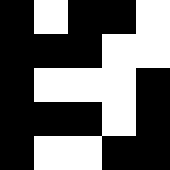[["black", "white", "black", "black", "white"], ["black", "black", "black", "white", "white"], ["black", "white", "white", "white", "black"], ["black", "black", "black", "white", "black"], ["black", "white", "white", "black", "black"]]